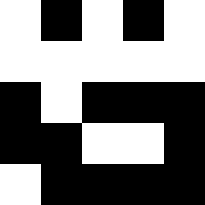[["white", "black", "white", "black", "white"], ["white", "white", "white", "white", "white"], ["black", "white", "black", "black", "black"], ["black", "black", "white", "white", "black"], ["white", "black", "black", "black", "black"]]